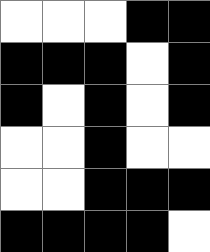[["white", "white", "white", "black", "black"], ["black", "black", "black", "white", "black"], ["black", "white", "black", "white", "black"], ["white", "white", "black", "white", "white"], ["white", "white", "black", "black", "black"], ["black", "black", "black", "black", "white"]]